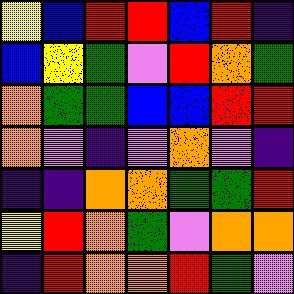[["yellow", "blue", "red", "red", "blue", "red", "indigo"], ["blue", "yellow", "green", "violet", "red", "orange", "green"], ["orange", "green", "green", "blue", "blue", "red", "red"], ["orange", "violet", "indigo", "violet", "orange", "violet", "indigo"], ["indigo", "indigo", "orange", "orange", "green", "green", "red"], ["yellow", "red", "orange", "green", "violet", "orange", "orange"], ["indigo", "red", "orange", "orange", "red", "green", "violet"]]